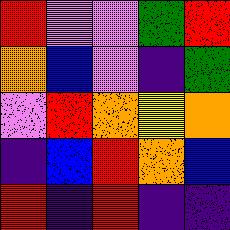[["red", "violet", "violet", "green", "red"], ["orange", "blue", "violet", "indigo", "green"], ["violet", "red", "orange", "yellow", "orange"], ["indigo", "blue", "red", "orange", "blue"], ["red", "indigo", "red", "indigo", "indigo"]]